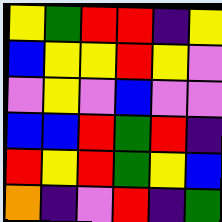[["yellow", "green", "red", "red", "indigo", "yellow"], ["blue", "yellow", "yellow", "red", "yellow", "violet"], ["violet", "yellow", "violet", "blue", "violet", "violet"], ["blue", "blue", "red", "green", "red", "indigo"], ["red", "yellow", "red", "green", "yellow", "blue"], ["orange", "indigo", "violet", "red", "indigo", "green"]]